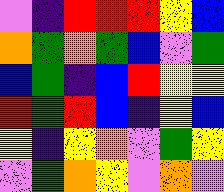[["violet", "indigo", "red", "red", "red", "yellow", "blue"], ["orange", "green", "orange", "green", "blue", "violet", "green"], ["blue", "green", "indigo", "blue", "red", "yellow", "yellow"], ["red", "green", "red", "blue", "indigo", "yellow", "blue"], ["yellow", "indigo", "yellow", "orange", "violet", "green", "yellow"], ["violet", "green", "orange", "yellow", "violet", "orange", "violet"]]